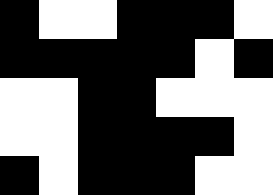[["black", "white", "white", "black", "black", "black", "white"], ["black", "black", "black", "black", "black", "white", "black"], ["white", "white", "black", "black", "white", "white", "white"], ["white", "white", "black", "black", "black", "black", "white"], ["black", "white", "black", "black", "black", "white", "white"]]